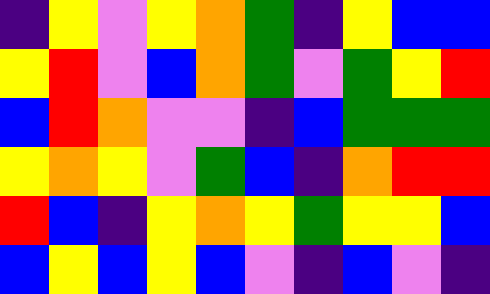[["indigo", "yellow", "violet", "yellow", "orange", "green", "indigo", "yellow", "blue", "blue"], ["yellow", "red", "violet", "blue", "orange", "green", "violet", "green", "yellow", "red"], ["blue", "red", "orange", "violet", "violet", "indigo", "blue", "green", "green", "green"], ["yellow", "orange", "yellow", "violet", "green", "blue", "indigo", "orange", "red", "red"], ["red", "blue", "indigo", "yellow", "orange", "yellow", "green", "yellow", "yellow", "blue"], ["blue", "yellow", "blue", "yellow", "blue", "violet", "indigo", "blue", "violet", "indigo"]]